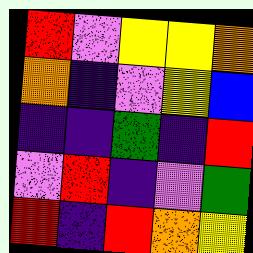[["red", "violet", "yellow", "yellow", "orange"], ["orange", "indigo", "violet", "yellow", "blue"], ["indigo", "indigo", "green", "indigo", "red"], ["violet", "red", "indigo", "violet", "green"], ["red", "indigo", "red", "orange", "yellow"]]